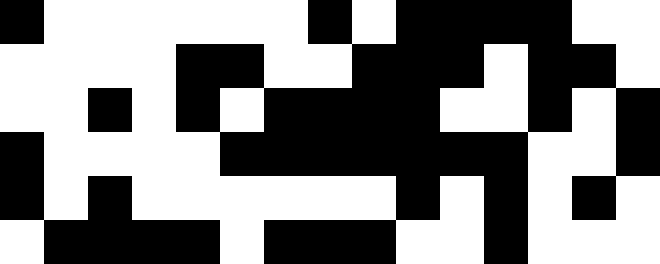[["black", "white", "white", "white", "white", "white", "white", "black", "white", "black", "black", "black", "black", "white", "white"], ["white", "white", "white", "white", "black", "black", "white", "white", "black", "black", "black", "white", "black", "black", "white"], ["white", "white", "black", "white", "black", "white", "black", "black", "black", "black", "white", "white", "black", "white", "black"], ["black", "white", "white", "white", "white", "black", "black", "black", "black", "black", "black", "black", "white", "white", "black"], ["black", "white", "black", "white", "white", "white", "white", "white", "white", "black", "white", "black", "white", "black", "white"], ["white", "black", "black", "black", "black", "white", "black", "black", "black", "white", "white", "black", "white", "white", "white"]]